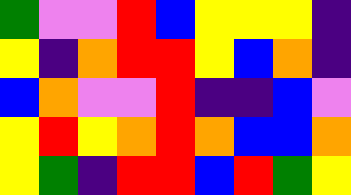[["green", "violet", "violet", "red", "blue", "yellow", "yellow", "yellow", "indigo"], ["yellow", "indigo", "orange", "red", "red", "yellow", "blue", "orange", "indigo"], ["blue", "orange", "violet", "violet", "red", "indigo", "indigo", "blue", "violet"], ["yellow", "red", "yellow", "orange", "red", "orange", "blue", "blue", "orange"], ["yellow", "green", "indigo", "red", "red", "blue", "red", "green", "yellow"]]